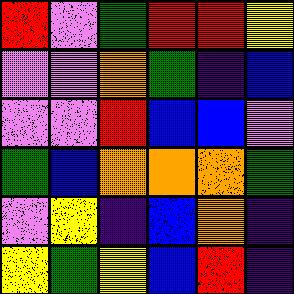[["red", "violet", "green", "red", "red", "yellow"], ["violet", "violet", "orange", "green", "indigo", "blue"], ["violet", "violet", "red", "blue", "blue", "violet"], ["green", "blue", "orange", "orange", "orange", "green"], ["violet", "yellow", "indigo", "blue", "orange", "indigo"], ["yellow", "green", "yellow", "blue", "red", "indigo"]]